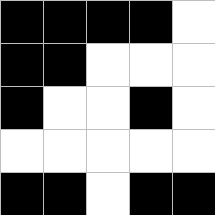[["black", "black", "black", "black", "white"], ["black", "black", "white", "white", "white"], ["black", "white", "white", "black", "white"], ["white", "white", "white", "white", "white"], ["black", "black", "white", "black", "black"]]